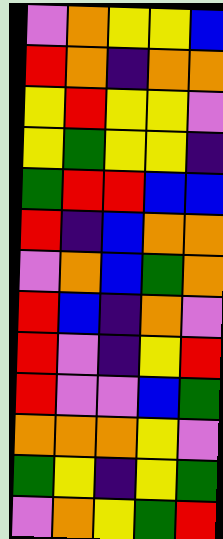[["violet", "orange", "yellow", "yellow", "blue"], ["red", "orange", "indigo", "orange", "orange"], ["yellow", "red", "yellow", "yellow", "violet"], ["yellow", "green", "yellow", "yellow", "indigo"], ["green", "red", "red", "blue", "blue"], ["red", "indigo", "blue", "orange", "orange"], ["violet", "orange", "blue", "green", "orange"], ["red", "blue", "indigo", "orange", "violet"], ["red", "violet", "indigo", "yellow", "red"], ["red", "violet", "violet", "blue", "green"], ["orange", "orange", "orange", "yellow", "violet"], ["green", "yellow", "indigo", "yellow", "green"], ["violet", "orange", "yellow", "green", "red"]]